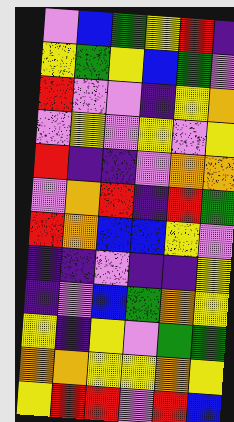[["violet", "blue", "green", "yellow", "red", "indigo"], ["yellow", "green", "yellow", "blue", "green", "violet"], ["red", "violet", "violet", "indigo", "yellow", "orange"], ["violet", "yellow", "violet", "yellow", "violet", "yellow"], ["red", "indigo", "indigo", "violet", "orange", "orange"], ["violet", "orange", "red", "indigo", "red", "green"], ["red", "orange", "blue", "blue", "yellow", "violet"], ["indigo", "indigo", "violet", "indigo", "indigo", "yellow"], ["indigo", "violet", "blue", "green", "orange", "yellow"], ["yellow", "indigo", "yellow", "violet", "green", "green"], ["orange", "orange", "yellow", "yellow", "orange", "yellow"], ["yellow", "red", "red", "violet", "red", "blue"]]